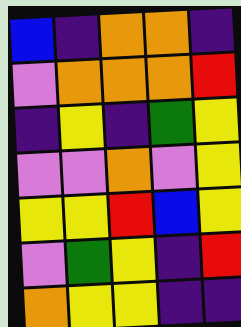[["blue", "indigo", "orange", "orange", "indigo"], ["violet", "orange", "orange", "orange", "red"], ["indigo", "yellow", "indigo", "green", "yellow"], ["violet", "violet", "orange", "violet", "yellow"], ["yellow", "yellow", "red", "blue", "yellow"], ["violet", "green", "yellow", "indigo", "red"], ["orange", "yellow", "yellow", "indigo", "indigo"]]